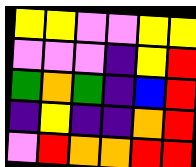[["yellow", "yellow", "violet", "violet", "yellow", "yellow"], ["violet", "violet", "violet", "indigo", "yellow", "red"], ["green", "orange", "green", "indigo", "blue", "red"], ["indigo", "yellow", "indigo", "indigo", "orange", "red"], ["violet", "red", "orange", "orange", "red", "red"]]